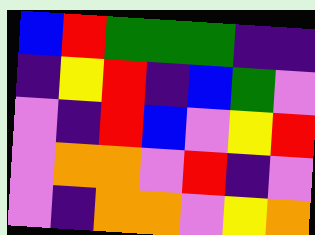[["blue", "red", "green", "green", "green", "indigo", "indigo"], ["indigo", "yellow", "red", "indigo", "blue", "green", "violet"], ["violet", "indigo", "red", "blue", "violet", "yellow", "red"], ["violet", "orange", "orange", "violet", "red", "indigo", "violet"], ["violet", "indigo", "orange", "orange", "violet", "yellow", "orange"]]